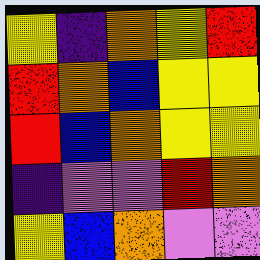[["yellow", "indigo", "orange", "yellow", "red"], ["red", "orange", "blue", "yellow", "yellow"], ["red", "blue", "orange", "yellow", "yellow"], ["indigo", "violet", "violet", "red", "orange"], ["yellow", "blue", "orange", "violet", "violet"]]